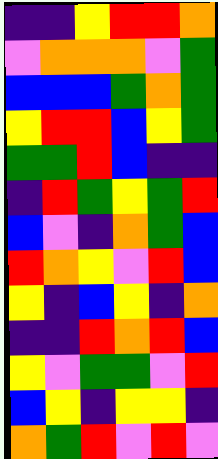[["indigo", "indigo", "yellow", "red", "red", "orange"], ["violet", "orange", "orange", "orange", "violet", "green"], ["blue", "blue", "blue", "green", "orange", "green"], ["yellow", "red", "red", "blue", "yellow", "green"], ["green", "green", "red", "blue", "indigo", "indigo"], ["indigo", "red", "green", "yellow", "green", "red"], ["blue", "violet", "indigo", "orange", "green", "blue"], ["red", "orange", "yellow", "violet", "red", "blue"], ["yellow", "indigo", "blue", "yellow", "indigo", "orange"], ["indigo", "indigo", "red", "orange", "red", "blue"], ["yellow", "violet", "green", "green", "violet", "red"], ["blue", "yellow", "indigo", "yellow", "yellow", "indigo"], ["orange", "green", "red", "violet", "red", "violet"]]